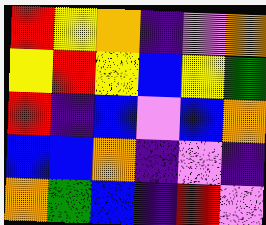[["red", "yellow", "orange", "indigo", "violet", "orange"], ["yellow", "red", "yellow", "blue", "yellow", "green"], ["red", "indigo", "blue", "violet", "blue", "orange"], ["blue", "blue", "orange", "indigo", "violet", "indigo"], ["orange", "green", "blue", "indigo", "red", "violet"]]